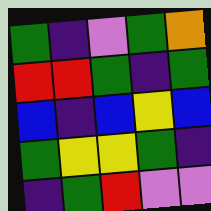[["green", "indigo", "violet", "green", "orange"], ["red", "red", "green", "indigo", "green"], ["blue", "indigo", "blue", "yellow", "blue"], ["green", "yellow", "yellow", "green", "indigo"], ["indigo", "green", "red", "violet", "violet"]]